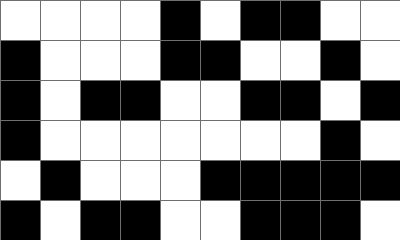[["white", "white", "white", "white", "black", "white", "black", "black", "white", "white"], ["black", "white", "white", "white", "black", "black", "white", "white", "black", "white"], ["black", "white", "black", "black", "white", "white", "black", "black", "white", "black"], ["black", "white", "white", "white", "white", "white", "white", "white", "black", "white"], ["white", "black", "white", "white", "white", "black", "black", "black", "black", "black"], ["black", "white", "black", "black", "white", "white", "black", "black", "black", "white"]]